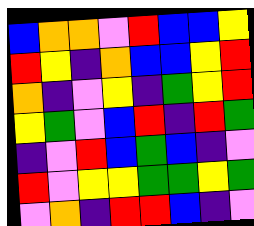[["blue", "orange", "orange", "violet", "red", "blue", "blue", "yellow"], ["red", "yellow", "indigo", "orange", "blue", "blue", "yellow", "red"], ["orange", "indigo", "violet", "yellow", "indigo", "green", "yellow", "red"], ["yellow", "green", "violet", "blue", "red", "indigo", "red", "green"], ["indigo", "violet", "red", "blue", "green", "blue", "indigo", "violet"], ["red", "violet", "yellow", "yellow", "green", "green", "yellow", "green"], ["violet", "orange", "indigo", "red", "red", "blue", "indigo", "violet"]]